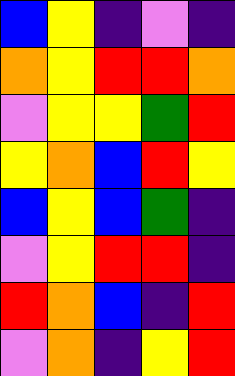[["blue", "yellow", "indigo", "violet", "indigo"], ["orange", "yellow", "red", "red", "orange"], ["violet", "yellow", "yellow", "green", "red"], ["yellow", "orange", "blue", "red", "yellow"], ["blue", "yellow", "blue", "green", "indigo"], ["violet", "yellow", "red", "red", "indigo"], ["red", "orange", "blue", "indigo", "red"], ["violet", "orange", "indigo", "yellow", "red"]]